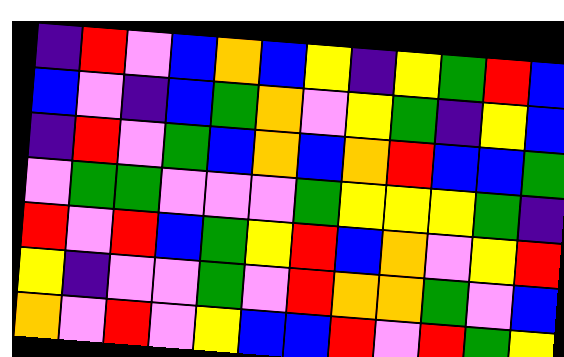[["indigo", "red", "violet", "blue", "orange", "blue", "yellow", "indigo", "yellow", "green", "red", "blue"], ["blue", "violet", "indigo", "blue", "green", "orange", "violet", "yellow", "green", "indigo", "yellow", "blue"], ["indigo", "red", "violet", "green", "blue", "orange", "blue", "orange", "red", "blue", "blue", "green"], ["violet", "green", "green", "violet", "violet", "violet", "green", "yellow", "yellow", "yellow", "green", "indigo"], ["red", "violet", "red", "blue", "green", "yellow", "red", "blue", "orange", "violet", "yellow", "red"], ["yellow", "indigo", "violet", "violet", "green", "violet", "red", "orange", "orange", "green", "violet", "blue"], ["orange", "violet", "red", "violet", "yellow", "blue", "blue", "red", "violet", "red", "green", "yellow"]]